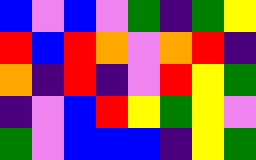[["blue", "violet", "blue", "violet", "green", "indigo", "green", "yellow"], ["red", "blue", "red", "orange", "violet", "orange", "red", "indigo"], ["orange", "indigo", "red", "indigo", "violet", "red", "yellow", "green"], ["indigo", "violet", "blue", "red", "yellow", "green", "yellow", "violet"], ["green", "violet", "blue", "blue", "blue", "indigo", "yellow", "green"]]